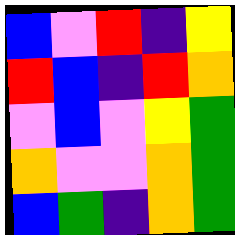[["blue", "violet", "red", "indigo", "yellow"], ["red", "blue", "indigo", "red", "orange"], ["violet", "blue", "violet", "yellow", "green"], ["orange", "violet", "violet", "orange", "green"], ["blue", "green", "indigo", "orange", "green"]]